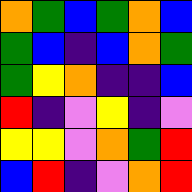[["orange", "green", "blue", "green", "orange", "blue"], ["green", "blue", "indigo", "blue", "orange", "green"], ["green", "yellow", "orange", "indigo", "indigo", "blue"], ["red", "indigo", "violet", "yellow", "indigo", "violet"], ["yellow", "yellow", "violet", "orange", "green", "red"], ["blue", "red", "indigo", "violet", "orange", "red"]]